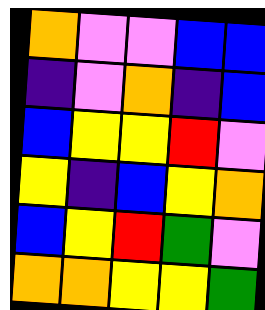[["orange", "violet", "violet", "blue", "blue"], ["indigo", "violet", "orange", "indigo", "blue"], ["blue", "yellow", "yellow", "red", "violet"], ["yellow", "indigo", "blue", "yellow", "orange"], ["blue", "yellow", "red", "green", "violet"], ["orange", "orange", "yellow", "yellow", "green"]]